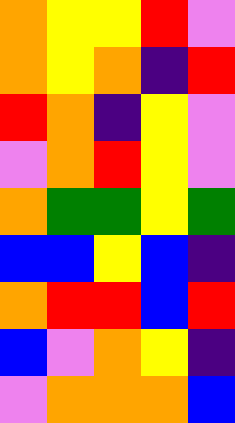[["orange", "yellow", "yellow", "red", "violet"], ["orange", "yellow", "orange", "indigo", "red"], ["red", "orange", "indigo", "yellow", "violet"], ["violet", "orange", "red", "yellow", "violet"], ["orange", "green", "green", "yellow", "green"], ["blue", "blue", "yellow", "blue", "indigo"], ["orange", "red", "red", "blue", "red"], ["blue", "violet", "orange", "yellow", "indigo"], ["violet", "orange", "orange", "orange", "blue"]]